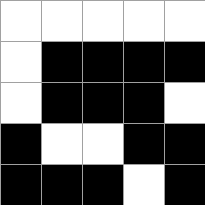[["white", "white", "white", "white", "white"], ["white", "black", "black", "black", "black"], ["white", "black", "black", "black", "white"], ["black", "white", "white", "black", "black"], ["black", "black", "black", "white", "black"]]